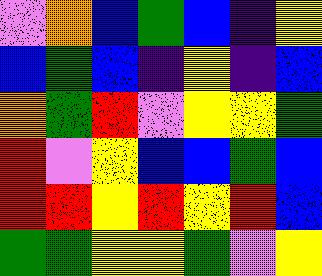[["violet", "orange", "blue", "green", "blue", "indigo", "yellow"], ["blue", "green", "blue", "indigo", "yellow", "indigo", "blue"], ["orange", "green", "red", "violet", "yellow", "yellow", "green"], ["red", "violet", "yellow", "blue", "blue", "green", "blue"], ["red", "red", "yellow", "red", "yellow", "red", "blue"], ["green", "green", "yellow", "yellow", "green", "violet", "yellow"]]